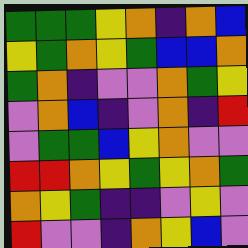[["green", "green", "green", "yellow", "orange", "indigo", "orange", "blue"], ["yellow", "green", "orange", "yellow", "green", "blue", "blue", "orange"], ["green", "orange", "indigo", "violet", "violet", "orange", "green", "yellow"], ["violet", "orange", "blue", "indigo", "violet", "orange", "indigo", "red"], ["violet", "green", "green", "blue", "yellow", "orange", "violet", "violet"], ["red", "red", "orange", "yellow", "green", "yellow", "orange", "green"], ["orange", "yellow", "green", "indigo", "indigo", "violet", "yellow", "violet"], ["red", "violet", "violet", "indigo", "orange", "yellow", "blue", "violet"]]